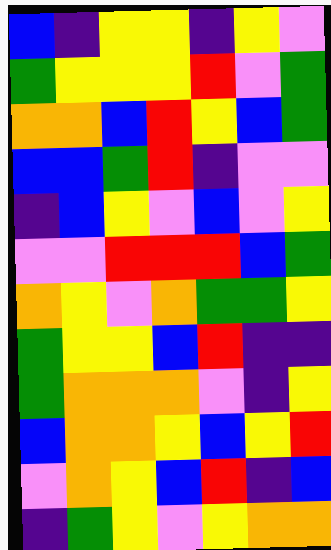[["blue", "indigo", "yellow", "yellow", "indigo", "yellow", "violet"], ["green", "yellow", "yellow", "yellow", "red", "violet", "green"], ["orange", "orange", "blue", "red", "yellow", "blue", "green"], ["blue", "blue", "green", "red", "indigo", "violet", "violet"], ["indigo", "blue", "yellow", "violet", "blue", "violet", "yellow"], ["violet", "violet", "red", "red", "red", "blue", "green"], ["orange", "yellow", "violet", "orange", "green", "green", "yellow"], ["green", "yellow", "yellow", "blue", "red", "indigo", "indigo"], ["green", "orange", "orange", "orange", "violet", "indigo", "yellow"], ["blue", "orange", "orange", "yellow", "blue", "yellow", "red"], ["violet", "orange", "yellow", "blue", "red", "indigo", "blue"], ["indigo", "green", "yellow", "violet", "yellow", "orange", "orange"]]